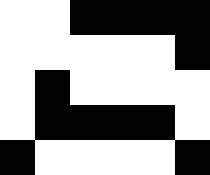[["white", "white", "black", "black", "black", "black"], ["white", "white", "white", "white", "white", "black"], ["white", "black", "white", "white", "white", "white"], ["white", "black", "black", "black", "black", "white"], ["black", "white", "white", "white", "white", "black"]]